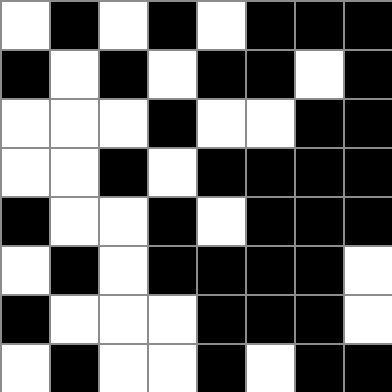[["white", "black", "white", "black", "white", "black", "black", "black"], ["black", "white", "black", "white", "black", "black", "white", "black"], ["white", "white", "white", "black", "white", "white", "black", "black"], ["white", "white", "black", "white", "black", "black", "black", "black"], ["black", "white", "white", "black", "white", "black", "black", "black"], ["white", "black", "white", "black", "black", "black", "black", "white"], ["black", "white", "white", "white", "black", "black", "black", "white"], ["white", "black", "white", "white", "black", "white", "black", "black"]]